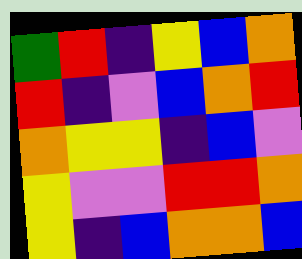[["green", "red", "indigo", "yellow", "blue", "orange"], ["red", "indigo", "violet", "blue", "orange", "red"], ["orange", "yellow", "yellow", "indigo", "blue", "violet"], ["yellow", "violet", "violet", "red", "red", "orange"], ["yellow", "indigo", "blue", "orange", "orange", "blue"]]